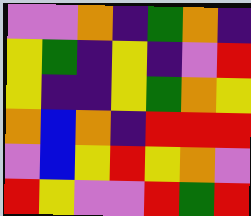[["violet", "violet", "orange", "indigo", "green", "orange", "indigo"], ["yellow", "green", "indigo", "yellow", "indigo", "violet", "red"], ["yellow", "indigo", "indigo", "yellow", "green", "orange", "yellow"], ["orange", "blue", "orange", "indigo", "red", "red", "red"], ["violet", "blue", "yellow", "red", "yellow", "orange", "violet"], ["red", "yellow", "violet", "violet", "red", "green", "red"]]